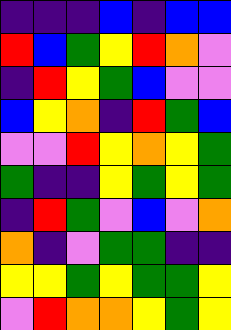[["indigo", "indigo", "indigo", "blue", "indigo", "blue", "blue"], ["red", "blue", "green", "yellow", "red", "orange", "violet"], ["indigo", "red", "yellow", "green", "blue", "violet", "violet"], ["blue", "yellow", "orange", "indigo", "red", "green", "blue"], ["violet", "violet", "red", "yellow", "orange", "yellow", "green"], ["green", "indigo", "indigo", "yellow", "green", "yellow", "green"], ["indigo", "red", "green", "violet", "blue", "violet", "orange"], ["orange", "indigo", "violet", "green", "green", "indigo", "indigo"], ["yellow", "yellow", "green", "yellow", "green", "green", "yellow"], ["violet", "red", "orange", "orange", "yellow", "green", "yellow"]]